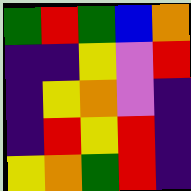[["green", "red", "green", "blue", "orange"], ["indigo", "indigo", "yellow", "violet", "red"], ["indigo", "yellow", "orange", "violet", "indigo"], ["indigo", "red", "yellow", "red", "indigo"], ["yellow", "orange", "green", "red", "indigo"]]